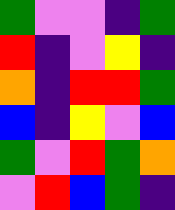[["green", "violet", "violet", "indigo", "green"], ["red", "indigo", "violet", "yellow", "indigo"], ["orange", "indigo", "red", "red", "green"], ["blue", "indigo", "yellow", "violet", "blue"], ["green", "violet", "red", "green", "orange"], ["violet", "red", "blue", "green", "indigo"]]